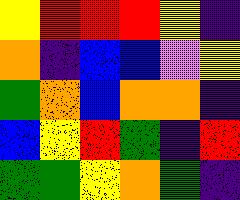[["yellow", "red", "red", "red", "yellow", "indigo"], ["orange", "indigo", "blue", "blue", "violet", "yellow"], ["green", "orange", "blue", "orange", "orange", "indigo"], ["blue", "yellow", "red", "green", "indigo", "red"], ["green", "green", "yellow", "orange", "green", "indigo"]]